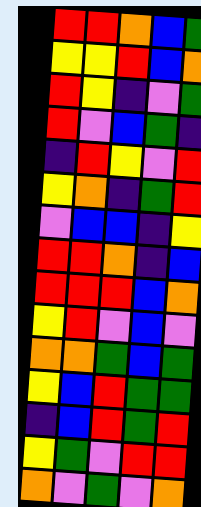[["red", "red", "orange", "blue", "green"], ["yellow", "yellow", "red", "blue", "orange"], ["red", "yellow", "indigo", "violet", "green"], ["red", "violet", "blue", "green", "indigo"], ["indigo", "red", "yellow", "violet", "red"], ["yellow", "orange", "indigo", "green", "red"], ["violet", "blue", "blue", "indigo", "yellow"], ["red", "red", "orange", "indigo", "blue"], ["red", "red", "red", "blue", "orange"], ["yellow", "red", "violet", "blue", "violet"], ["orange", "orange", "green", "blue", "green"], ["yellow", "blue", "red", "green", "green"], ["indigo", "blue", "red", "green", "red"], ["yellow", "green", "violet", "red", "red"], ["orange", "violet", "green", "violet", "orange"]]